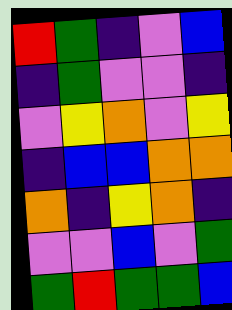[["red", "green", "indigo", "violet", "blue"], ["indigo", "green", "violet", "violet", "indigo"], ["violet", "yellow", "orange", "violet", "yellow"], ["indigo", "blue", "blue", "orange", "orange"], ["orange", "indigo", "yellow", "orange", "indigo"], ["violet", "violet", "blue", "violet", "green"], ["green", "red", "green", "green", "blue"]]